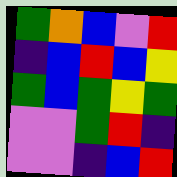[["green", "orange", "blue", "violet", "red"], ["indigo", "blue", "red", "blue", "yellow"], ["green", "blue", "green", "yellow", "green"], ["violet", "violet", "green", "red", "indigo"], ["violet", "violet", "indigo", "blue", "red"]]